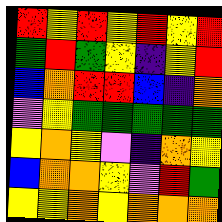[["red", "yellow", "red", "yellow", "red", "yellow", "red"], ["green", "red", "green", "yellow", "indigo", "yellow", "red"], ["blue", "orange", "red", "red", "blue", "indigo", "orange"], ["violet", "yellow", "green", "green", "green", "green", "green"], ["yellow", "orange", "yellow", "violet", "indigo", "orange", "yellow"], ["blue", "orange", "orange", "yellow", "violet", "red", "green"], ["yellow", "yellow", "orange", "yellow", "orange", "orange", "orange"]]